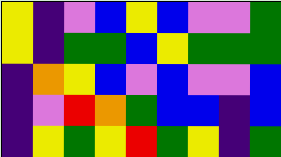[["yellow", "indigo", "violet", "blue", "yellow", "blue", "violet", "violet", "green"], ["yellow", "indigo", "green", "green", "blue", "yellow", "green", "green", "green"], ["indigo", "orange", "yellow", "blue", "violet", "blue", "violet", "violet", "blue"], ["indigo", "violet", "red", "orange", "green", "blue", "blue", "indigo", "blue"], ["indigo", "yellow", "green", "yellow", "red", "green", "yellow", "indigo", "green"]]